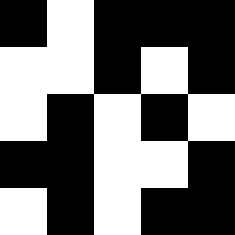[["black", "white", "black", "black", "black"], ["white", "white", "black", "white", "black"], ["white", "black", "white", "black", "white"], ["black", "black", "white", "white", "black"], ["white", "black", "white", "black", "black"]]